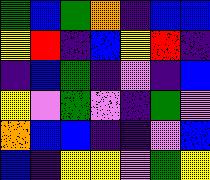[["green", "blue", "green", "orange", "indigo", "blue", "blue"], ["yellow", "red", "indigo", "blue", "yellow", "red", "indigo"], ["indigo", "blue", "green", "indigo", "violet", "indigo", "blue"], ["yellow", "violet", "green", "violet", "indigo", "green", "violet"], ["orange", "blue", "blue", "indigo", "indigo", "violet", "blue"], ["blue", "indigo", "yellow", "yellow", "violet", "green", "yellow"]]